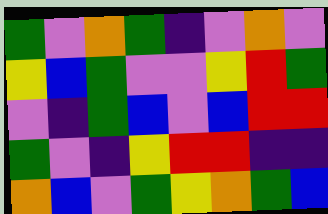[["green", "violet", "orange", "green", "indigo", "violet", "orange", "violet"], ["yellow", "blue", "green", "violet", "violet", "yellow", "red", "green"], ["violet", "indigo", "green", "blue", "violet", "blue", "red", "red"], ["green", "violet", "indigo", "yellow", "red", "red", "indigo", "indigo"], ["orange", "blue", "violet", "green", "yellow", "orange", "green", "blue"]]